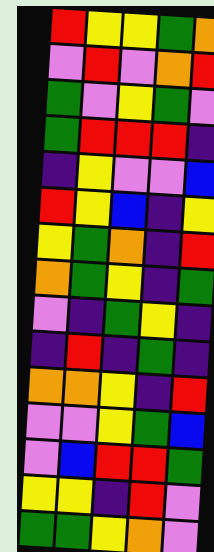[["red", "yellow", "yellow", "green", "orange"], ["violet", "red", "violet", "orange", "red"], ["green", "violet", "yellow", "green", "violet"], ["green", "red", "red", "red", "indigo"], ["indigo", "yellow", "violet", "violet", "blue"], ["red", "yellow", "blue", "indigo", "yellow"], ["yellow", "green", "orange", "indigo", "red"], ["orange", "green", "yellow", "indigo", "green"], ["violet", "indigo", "green", "yellow", "indigo"], ["indigo", "red", "indigo", "green", "indigo"], ["orange", "orange", "yellow", "indigo", "red"], ["violet", "violet", "yellow", "green", "blue"], ["violet", "blue", "red", "red", "green"], ["yellow", "yellow", "indigo", "red", "violet"], ["green", "green", "yellow", "orange", "violet"]]